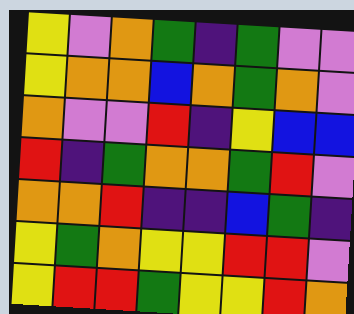[["yellow", "violet", "orange", "green", "indigo", "green", "violet", "violet"], ["yellow", "orange", "orange", "blue", "orange", "green", "orange", "violet"], ["orange", "violet", "violet", "red", "indigo", "yellow", "blue", "blue"], ["red", "indigo", "green", "orange", "orange", "green", "red", "violet"], ["orange", "orange", "red", "indigo", "indigo", "blue", "green", "indigo"], ["yellow", "green", "orange", "yellow", "yellow", "red", "red", "violet"], ["yellow", "red", "red", "green", "yellow", "yellow", "red", "orange"]]